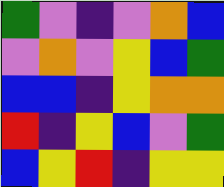[["green", "violet", "indigo", "violet", "orange", "blue"], ["violet", "orange", "violet", "yellow", "blue", "green"], ["blue", "blue", "indigo", "yellow", "orange", "orange"], ["red", "indigo", "yellow", "blue", "violet", "green"], ["blue", "yellow", "red", "indigo", "yellow", "yellow"]]